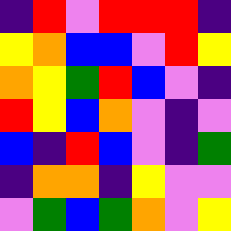[["indigo", "red", "violet", "red", "red", "red", "indigo"], ["yellow", "orange", "blue", "blue", "violet", "red", "yellow"], ["orange", "yellow", "green", "red", "blue", "violet", "indigo"], ["red", "yellow", "blue", "orange", "violet", "indigo", "violet"], ["blue", "indigo", "red", "blue", "violet", "indigo", "green"], ["indigo", "orange", "orange", "indigo", "yellow", "violet", "violet"], ["violet", "green", "blue", "green", "orange", "violet", "yellow"]]